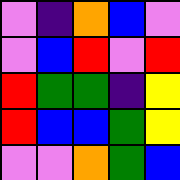[["violet", "indigo", "orange", "blue", "violet"], ["violet", "blue", "red", "violet", "red"], ["red", "green", "green", "indigo", "yellow"], ["red", "blue", "blue", "green", "yellow"], ["violet", "violet", "orange", "green", "blue"]]